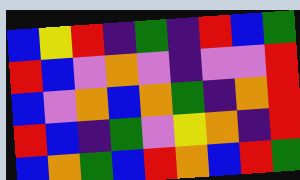[["blue", "yellow", "red", "indigo", "green", "indigo", "red", "blue", "green"], ["red", "blue", "violet", "orange", "violet", "indigo", "violet", "violet", "red"], ["blue", "violet", "orange", "blue", "orange", "green", "indigo", "orange", "red"], ["red", "blue", "indigo", "green", "violet", "yellow", "orange", "indigo", "red"], ["blue", "orange", "green", "blue", "red", "orange", "blue", "red", "green"]]